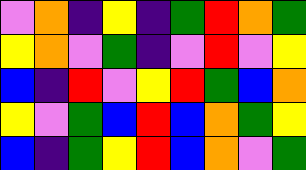[["violet", "orange", "indigo", "yellow", "indigo", "green", "red", "orange", "green"], ["yellow", "orange", "violet", "green", "indigo", "violet", "red", "violet", "yellow"], ["blue", "indigo", "red", "violet", "yellow", "red", "green", "blue", "orange"], ["yellow", "violet", "green", "blue", "red", "blue", "orange", "green", "yellow"], ["blue", "indigo", "green", "yellow", "red", "blue", "orange", "violet", "green"]]